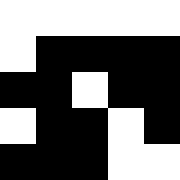[["white", "white", "white", "white", "white"], ["white", "black", "black", "black", "black"], ["black", "black", "white", "black", "black"], ["white", "black", "black", "white", "black"], ["black", "black", "black", "white", "white"]]